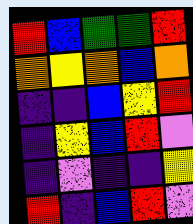[["red", "blue", "green", "green", "red"], ["orange", "yellow", "orange", "blue", "orange"], ["indigo", "indigo", "blue", "yellow", "red"], ["indigo", "yellow", "blue", "red", "violet"], ["indigo", "violet", "indigo", "indigo", "yellow"], ["red", "indigo", "blue", "red", "violet"]]